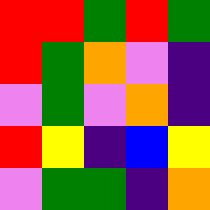[["red", "red", "green", "red", "green"], ["red", "green", "orange", "violet", "indigo"], ["violet", "green", "violet", "orange", "indigo"], ["red", "yellow", "indigo", "blue", "yellow"], ["violet", "green", "green", "indigo", "orange"]]